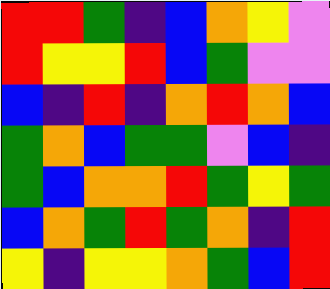[["red", "red", "green", "indigo", "blue", "orange", "yellow", "violet"], ["red", "yellow", "yellow", "red", "blue", "green", "violet", "violet"], ["blue", "indigo", "red", "indigo", "orange", "red", "orange", "blue"], ["green", "orange", "blue", "green", "green", "violet", "blue", "indigo"], ["green", "blue", "orange", "orange", "red", "green", "yellow", "green"], ["blue", "orange", "green", "red", "green", "orange", "indigo", "red"], ["yellow", "indigo", "yellow", "yellow", "orange", "green", "blue", "red"]]